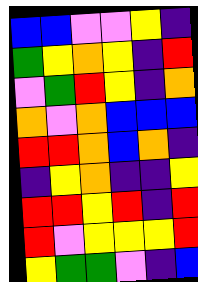[["blue", "blue", "violet", "violet", "yellow", "indigo"], ["green", "yellow", "orange", "yellow", "indigo", "red"], ["violet", "green", "red", "yellow", "indigo", "orange"], ["orange", "violet", "orange", "blue", "blue", "blue"], ["red", "red", "orange", "blue", "orange", "indigo"], ["indigo", "yellow", "orange", "indigo", "indigo", "yellow"], ["red", "red", "yellow", "red", "indigo", "red"], ["red", "violet", "yellow", "yellow", "yellow", "red"], ["yellow", "green", "green", "violet", "indigo", "blue"]]